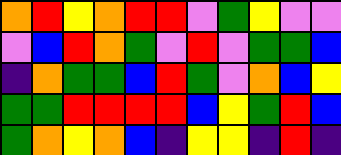[["orange", "red", "yellow", "orange", "red", "red", "violet", "green", "yellow", "violet", "violet"], ["violet", "blue", "red", "orange", "green", "violet", "red", "violet", "green", "green", "blue"], ["indigo", "orange", "green", "green", "blue", "red", "green", "violet", "orange", "blue", "yellow"], ["green", "green", "red", "red", "red", "red", "blue", "yellow", "green", "red", "blue"], ["green", "orange", "yellow", "orange", "blue", "indigo", "yellow", "yellow", "indigo", "red", "indigo"]]